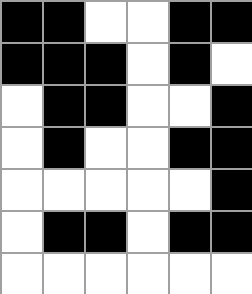[["black", "black", "white", "white", "black", "black"], ["black", "black", "black", "white", "black", "white"], ["white", "black", "black", "white", "white", "black"], ["white", "black", "white", "white", "black", "black"], ["white", "white", "white", "white", "white", "black"], ["white", "black", "black", "white", "black", "black"], ["white", "white", "white", "white", "white", "white"]]